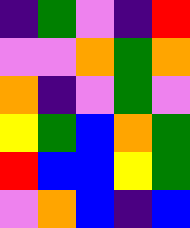[["indigo", "green", "violet", "indigo", "red"], ["violet", "violet", "orange", "green", "orange"], ["orange", "indigo", "violet", "green", "violet"], ["yellow", "green", "blue", "orange", "green"], ["red", "blue", "blue", "yellow", "green"], ["violet", "orange", "blue", "indigo", "blue"]]